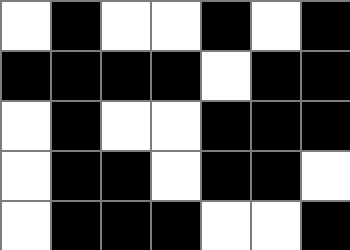[["white", "black", "white", "white", "black", "white", "black"], ["black", "black", "black", "black", "white", "black", "black"], ["white", "black", "white", "white", "black", "black", "black"], ["white", "black", "black", "white", "black", "black", "white"], ["white", "black", "black", "black", "white", "white", "black"]]